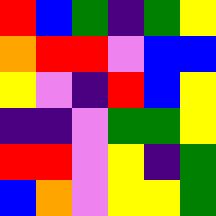[["red", "blue", "green", "indigo", "green", "yellow"], ["orange", "red", "red", "violet", "blue", "blue"], ["yellow", "violet", "indigo", "red", "blue", "yellow"], ["indigo", "indigo", "violet", "green", "green", "yellow"], ["red", "red", "violet", "yellow", "indigo", "green"], ["blue", "orange", "violet", "yellow", "yellow", "green"]]